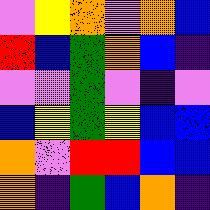[["violet", "yellow", "orange", "violet", "orange", "blue"], ["red", "blue", "green", "orange", "blue", "indigo"], ["violet", "violet", "green", "violet", "indigo", "violet"], ["blue", "yellow", "green", "yellow", "blue", "blue"], ["orange", "violet", "red", "red", "blue", "blue"], ["orange", "indigo", "green", "blue", "orange", "indigo"]]